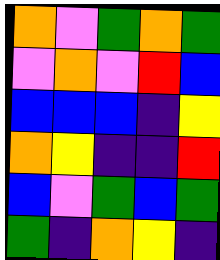[["orange", "violet", "green", "orange", "green"], ["violet", "orange", "violet", "red", "blue"], ["blue", "blue", "blue", "indigo", "yellow"], ["orange", "yellow", "indigo", "indigo", "red"], ["blue", "violet", "green", "blue", "green"], ["green", "indigo", "orange", "yellow", "indigo"]]